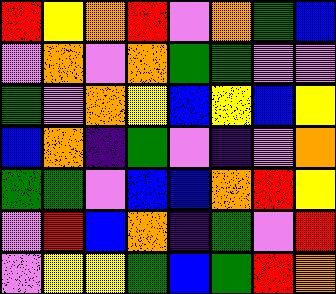[["red", "yellow", "orange", "red", "violet", "orange", "green", "blue"], ["violet", "orange", "violet", "orange", "green", "green", "violet", "violet"], ["green", "violet", "orange", "yellow", "blue", "yellow", "blue", "yellow"], ["blue", "orange", "indigo", "green", "violet", "indigo", "violet", "orange"], ["green", "green", "violet", "blue", "blue", "orange", "red", "yellow"], ["violet", "red", "blue", "orange", "indigo", "green", "violet", "red"], ["violet", "yellow", "yellow", "green", "blue", "green", "red", "orange"]]